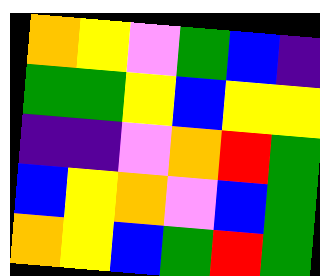[["orange", "yellow", "violet", "green", "blue", "indigo"], ["green", "green", "yellow", "blue", "yellow", "yellow"], ["indigo", "indigo", "violet", "orange", "red", "green"], ["blue", "yellow", "orange", "violet", "blue", "green"], ["orange", "yellow", "blue", "green", "red", "green"]]